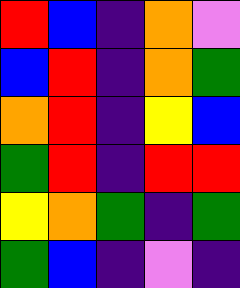[["red", "blue", "indigo", "orange", "violet"], ["blue", "red", "indigo", "orange", "green"], ["orange", "red", "indigo", "yellow", "blue"], ["green", "red", "indigo", "red", "red"], ["yellow", "orange", "green", "indigo", "green"], ["green", "blue", "indigo", "violet", "indigo"]]